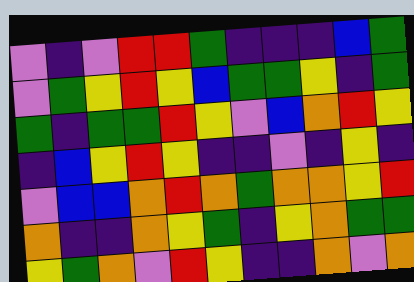[["violet", "indigo", "violet", "red", "red", "green", "indigo", "indigo", "indigo", "blue", "green"], ["violet", "green", "yellow", "red", "yellow", "blue", "green", "green", "yellow", "indigo", "green"], ["green", "indigo", "green", "green", "red", "yellow", "violet", "blue", "orange", "red", "yellow"], ["indigo", "blue", "yellow", "red", "yellow", "indigo", "indigo", "violet", "indigo", "yellow", "indigo"], ["violet", "blue", "blue", "orange", "red", "orange", "green", "orange", "orange", "yellow", "red"], ["orange", "indigo", "indigo", "orange", "yellow", "green", "indigo", "yellow", "orange", "green", "green"], ["yellow", "green", "orange", "violet", "red", "yellow", "indigo", "indigo", "orange", "violet", "orange"]]